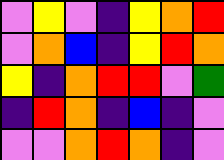[["violet", "yellow", "violet", "indigo", "yellow", "orange", "red"], ["violet", "orange", "blue", "indigo", "yellow", "red", "orange"], ["yellow", "indigo", "orange", "red", "red", "violet", "green"], ["indigo", "red", "orange", "indigo", "blue", "indigo", "violet"], ["violet", "violet", "orange", "red", "orange", "indigo", "violet"]]